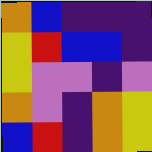[["orange", "blue", "indigo", "indigo", "indigo"], ["yellow", "red", "blue", "blue", "indigo"], ["yellow", "violet", "violet", "indigo", "violet"], ["orange", "violet", "indigo", "orange", "yellow"], ["blue", "red", "indigo", "orange", "yellow"]]